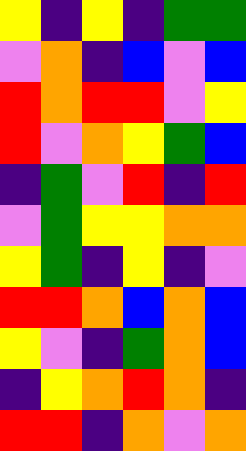[["yellow", "indigo", "yellow", "indigo", "green", "green"], ["violet", "orange", "indigo", "blue", "violet", "blue"], ["red", "orange", "red", "red", "violet", "yellow"], ["red", "violet", "orange", "yellow", "green", "blue"], ["indigo", "green", "violet", "red", "indigo", "red"], ["violet", "green", "yellow", "yellow", "orange", "orange"], ["yellow", "green", "indigo", "yellow", "indigo", "violet"], ["red", "red", "orange", "blue", "orange", "blue"], ["yellow", "violet", "indigo", "green", "orange", "blue"], ["indigo", "yellow", "orange", "red", "orange", "indigo"], ["red", "red", "indigo", "orange", "violet", "orange"]]